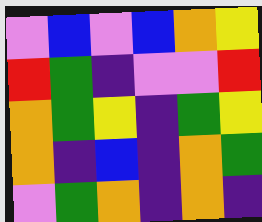[["violet", "blue", "violet", "blue", "orange", "yellow"], ["red", "green", "indigo", "violet", "violet", "red"], ["orange", "green", "yellow", "indigo", "green", "yellow"], ["orange", "indigo", "blue", "indigo", "orange", "green"], ["violet", "green", "orange", "indigo", "orange", "indigo"]]